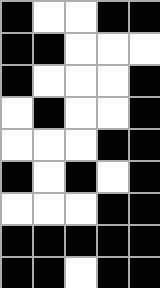[["black", "white", "white", "black", "black"], ["black", "black", "white", "white", "white"], ["black", "white", "white", "white", "black"], ["white", "black", "white", "white", "black"], ["white", "white", "white", "black", "black"], ["black", "white", "black", "white", "black"], ["white", "white", "white", "black", "black"], ["black", "black", "black", "black", "black"], ["black", "black", "white", "black", "black"]]